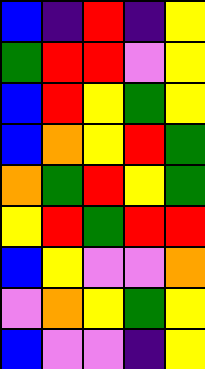[["blue", "indigo", "red", "indigo", "yellow"], ["green", "red", "red", "violet", "yellow"], ["blue", "red", "yellow", "green", "yellow"], ["blue", "orange", "yellow", "red", "green"], ["orange", "green", "red", "yellow", "green"], ["yellow", "red", "green", "red", "red"], ["blue", "yellow", "violet", "violet", "orange"], ["violet", "orange", "yellow", "green", "yellow"], ["blue", "violet", "violet", "indigo", "yellow"]]